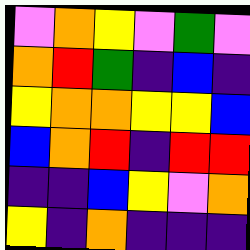[["violet", "orange", "yellow", "violet", "green", "violet"], ["orange", "red", "green", "indigo", "blue", "indigo"], ["yellow", "orange", "orange", "yellow", "yellow", "blue"], ["blue", "orange", "red", "indigo", "red", "red"], ["indigo", "indigo", "blue", "yellow", "violet", "orange"], ["yellow", "indigo", "orange", "indigo", "indigo", "indigo"]]